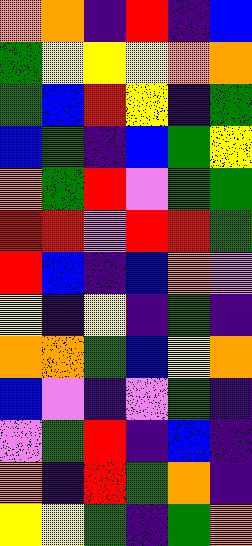[["orange", "orange", "indigo", "red", "indigo", "blue"], ["green", "yellow", "yellow", "yellow", "orange", "orange"], ["green", "blue", "red", "yellow", "indigo", "green"], ["blue", "green", "indigo", "blue", "green", "yellow"], ["orange", "green", "red", "violet", "green", "green"], ["red", "red", "violet", "red", "red", "green"], ["red", "blue", "indigo", "blue", "orange", "violet"], ["yellow", "indigo", "yellow", "indigo", "green", "indigo"], ["orange", "orange", "green", "blue", "yellow", "orange"], ["blue", "violet", "indigo", "violet", "green", "indigo"], ["violet", "green", "red", "indigo", "blue", "indigo"], ["orange", "indigo", "red", "green", "orange", "indigo"], ["yellow", "yellow", "green", "indigo", "green", "orange"]]